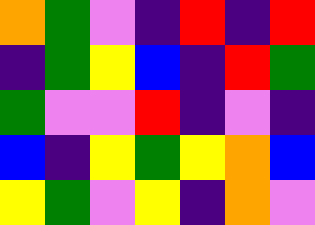[["orange", "green", "violet", "indigo", "red", "indigo", "red"], ["indigo", "green", "yellow", "blue", "indigo", "red", "green"], ["green", "violet", "violet", "red", "indigo", "violet", "indigo"], ["blue", "indigo", "yellow", "green", "yellow", "orange", "blue"], ["yellow", "green", "violet", "yellow", "indigo", "orange", "violet"]]